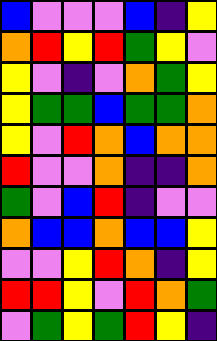[["blue", "violet", "violet", "violet", "blue", "indigo", "yellow"], ["orange", "red", "yellow", "red", "green", "yellow", "violet"], ["yellow", "violet", "indigo", "violet", "orange", "green", "yellow"], ["yellow", "green", "green", "blue", "green", "green", "orange"], ["yellow", "violet", "red", "orange", "blue", "orange", "orange"], ["red", "violet", "violet", "orange", "indigo", "indigo", "orange"], ["green", "violet", "blue", "red", "indigo", "violet", "violet"], ["orange", "blue", "blue", "orange", "blue", "blue", "yellow"], ["violet", "violet", "yellow", "red", "orange", "indigo", "yellow"], ["red", "red", "yellow", "violet", "red", "orange", "green"], ["violet", "green", "yellow", "green", "red", "yellow", "indigo"]]